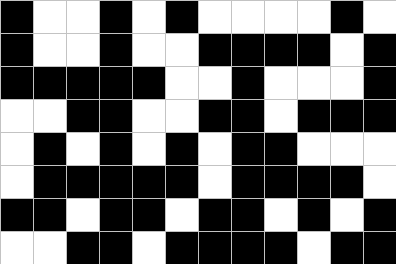[["black", "white", "white", "black", "white", "black", "white", "white", "white", "white", "black", "white"], ["black", "white", "white", "black", "white", "white", "black", "black", "black", "black", "white", "black"], ["black", "black", "black", "black", "black", "white", "white", "black", "white", "white", "white", "black"], ["white", "white", "black", "black", "white", "white", "black", "black", "white", "black", "black", "black"], ["white", "black", "white", "black", "white", "black", "white", "black", "black", "white", "white", "white"], ["white", "black", "black", "black", "black", "black", "white", "black", "black", "black", "black", "white"], ["black", "black", "white", "black", "black", "white", "black", "black", "white", "black", "white", "black"], ["white", "white", "black", "black", "white", "black", "black", "black", "black", "white", "black", "black"]]